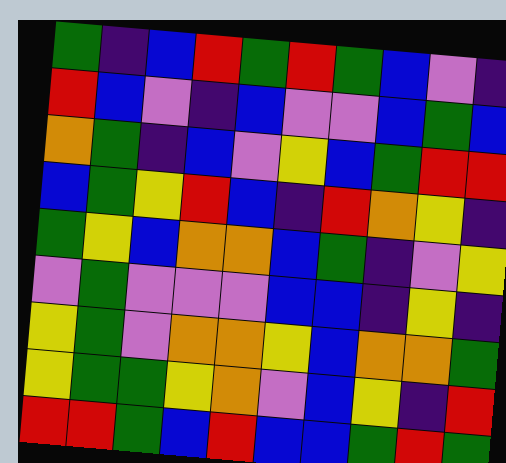[["green", "indigo", "blue", "red", "green", "red", "green", "blue", "violet", "indigo"], ["red", "blue", "violet", "indigo", "blue", "violet", "violet", "blue", "green", "blue"], ["orange", "green", "indigo", "blue", "violet", "yellow", "blue", "green", "red", "red"], ["blue", "green", "yellow", "red", "blue", "indigo", "red", "orange", "yellow", "indigo"], ["green", "yellow", "blue", "orange", "orange", "blue", "green", "indigo", "violet", "yellow"], ["violet", "green", "violet", "violet", "violet", "blue", "blue", "indigo", "yellow", "indigo"], ["yellow", "green", "violet", "orange", "orange", "yellow", "blue", "orange", "orange", "green"], ["yellow", "green", "green", "yellow", "orange", "violet", "blue", "yellow", "indigo", "red"], ["red", "red", "green", "blue", "red", "blue", "blue", "green", "red", "green"]]